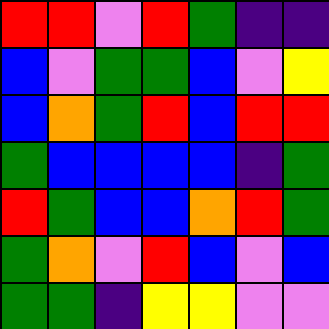[["red", "red", "violet", "red", "green", "indigo", "indigo"], ["blue", "violet", "green", "green", "blue", "violet", "yellow"], ["blue", "orange", "green", "red", "blue", "red", "red"], ["green", "blue", "blue", "blue", "blue", "indigo", "green"], ["red", "green", "blue", "blue", "orange", "red", "green"], ["green", "orange", "violet", "red", "blue", "violet", "blue"], ["green", "green", "indigo", "yellow", "yellow", "violet", "violet"]]